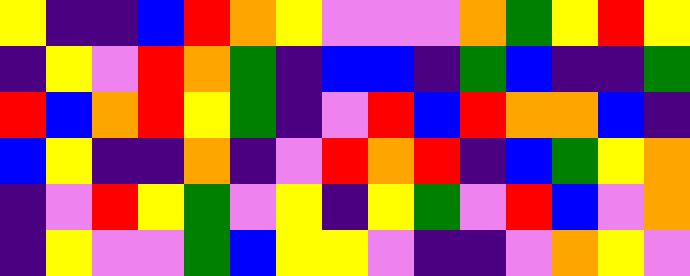[["yellow", "indigo", "indigo", "blue", "red", "orange", "yellow", "violet", "violet", "violet", "orange", "green", "yellow", "red", "yellow"], ["indigo", "yellow", "violet", "red", "orange", "green", "indigo", "blue", "blue", "indigo", "green", "blue", "indigo", "indigo", "green"], ["red", "blue", "orange", "red", "yellow", "green", "indigo", "violet", "red", "blue", "red", "orange", "orange", "blue", "indigo"], ["blue", "yellow", "indigo", "indigo", "orange", "indigo", "violet", "red", "orange", "red", "indigo", "blue", "green", "yellow", "orange"], ["indigo", "violet", "red", "yellow", "green", "violet", "yellow", "indigo", "yellow", "green", "violet", "red", "blue", "violet", "orange"], ["indigo", "yellow", "violet", "violet", "green", "blue", "yellow", "yellow", "violet", "indigo", "indigo", "violet", "orange", "yellow", "violet"]]